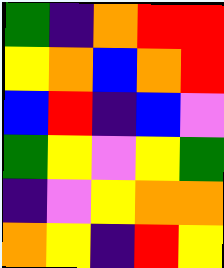[["green", "indigo", "orange", "red", "red"], ["yellow", "orange", "blue", "orange", "red"], ["blue", "red", "indigo", "blue", "violet"], ["green", "yellow", "violet", "yellow", "green"], ["indigo", "violet", "yellow", "orange", "orange"], ["orange", "yellow", "indigo", "red", "yellow"]]